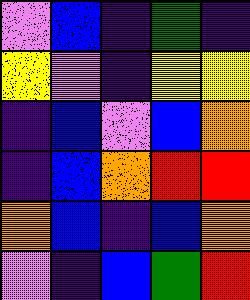[["violet", "blue", "indigo", "green", "indigo"], ["yellow", "violet", "indigo", "yellow", "yellow"], ["indigo", "blue", "violet", "blue", "orange"], ["indigo", "blue", "orange", "red", "red"], ["orange", "blue", "indigo", "blue", "orange"], ["violet", "indigo", "blue", "green", "red"]]